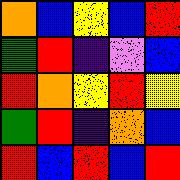[["orange", "blue", "yellow", "blue", "red"], ["green", "red", "indigo", "violet", "blue"], ["red", "orange", "yellow", "red", "yellow"], ["green", "red", "indigo", "orange", "blue"], ["red", "blue", "red", "blue", "red"]]